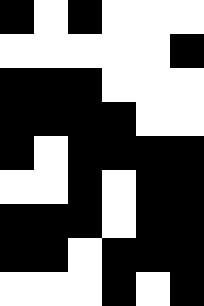[["black", "white", "black", "white", "white", "white"], ["white", "white", "white", "white", "white", "black"], ["black", "black", "black", "white", "white", "white"], ["black", "black", "black", "black", "white", "white"], ["black", "white", "black", "black", "black", "black"], ["white", "white", "black", "white", "black", "black"], ["black", "black", "black", "white", "black", "black"], ["black", "black", "white", "black", "black", "black"], ["white", "white", "white", "black", "white", "black"]]